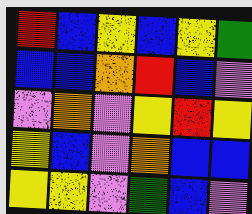[["red", "blue", "yellow", "blue", "yellow", "green"], ["blue", "blue", "orange", "red", "blue", "violet"], ["violet", "orange", "violet", "yellow", "red", "yellow"], ["yellow", "blue", "violet", "orange", "blue", "blue"], ["yellow", "yellow", "violet", "green", "blue", "violet"]]